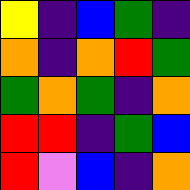[["yellow", "indigo", "blue", "green", "indigo"], ["orange", "indigo", "orange", "red", "green"], ["green", "orange", "green", "indigo", "orange"], ["red", "red", "indigo", "green", "blue"], ["red", "violet", "blue", "indigo", "orange"]]